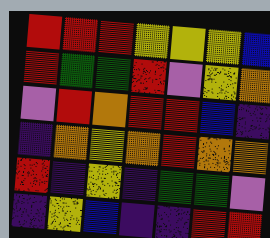[["red", "red", "red", "yellow", "yellow", "yellow", "blue"], ["red", "green", "green", "red", "violet", "yellow", "orange"], ["violet", "red", "orange", "red", "red", "blue", "indigo"], ["indigo", "orange", "yellow", "orange", "red", "orange", "orange"], ["red", "indigo", "yellow", "indigo", "green", "green", "violet"], ["indigo", "yellow", "blue", "indigo", "indigo", "red", "red"]]